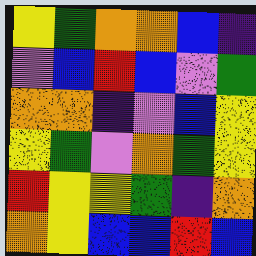[["yellow", "green", "orange", "orange", "blue", "indigo"], ["violet", "blue", "red", "blue", "violet", "green"], ["orange", "orange", "indigo", "violet", "blue", "yellow"], ["yellow", "green", "violet", "orange", "green", "yellow"], ["red", "yellow", "yellow", "green", "indigo", "orange"], ["orange", "yellow", "blue", "blue", "red", "blue"]]